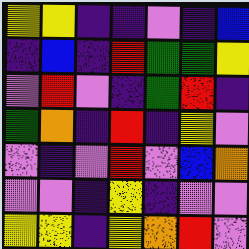[["yellow", "yellow", "indigo", "indigo", "violet", "indigo", "blue"], ["indigo", "blue", "indigo", "red", "green", "green", "yellow"], ["violet", "red", "violet", "indigo", "green", "red", "indigo"], ["green", "orange", "indigo", "red", "indigo", "yellow", "violet"], ["violet", "indigo", "violet", "red", "violet", "blue", "orange"], ["violet", "violet", "indigo", "yellow", "indigo", "violet", "violet"], ["yellow", "yellow", "indigo", "yellow", "orange", "red", "violet"]]